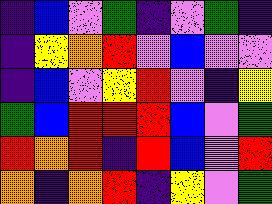[["indigo", "blue", "violet", "green", "indigo", "violet", "green", "indigo"], ["indigo", "yellow", "orange", "red", "violet", "blue", "violet", "violet"], ["indigo", "blue", "violet", "yellow", "red", "violet", "indigo", "yellow"], ["green", "blue", "red", "red", "red", "blue", "violet", "green"], ["red", "orange", "red", "indigo", "red", "blue", "violet", "red"], ["orange", "indigo", "orange", "red", "indigo", "yellow", "violet", "green"]]